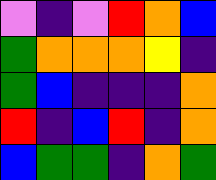[["violet", "indigo", "violet", "red", "orange", "blue"], ["green", "orange", "orange", "orange", "yellow", "indigo"], ["green", "blue", "indigo", "indigo", "indigo", "orange"], ["red", "indigo", "blue", "red", "indigo", "orange"], ["blue", "green", "green", "indigo", "orange", "green"]]